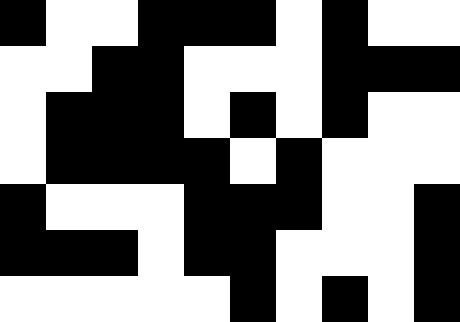[["black", "white", "white", "black", "black", "black", "white", "black", "white", "white"], ["white", "white", "black", "black", "white", "white", "white", "black", "black", "black"], ["white", "black", "black", "black", "white", "black", "white", "black", "white", "white"], ["white", "black", "black", "black", "black", "white", "black", "white", "white", "white"], ["black", "white", "white", "white", "black", "black", "black", "white", "white", "black"], ["black", "black", "black", "white", "black", "black", "white", "white", "white", "black"], ["white", "white", "white", "white", "white", "black", "white", "black", "white", "black"]]